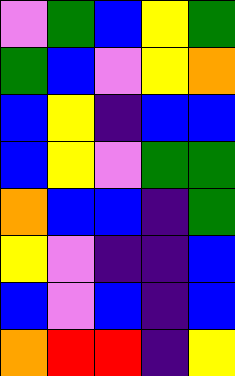[["violet", "green", "blue", "yellow", "green"], ["green", "blue", "violet", "yellow", "orange"], ["blue", "yellow", "indigo", "blue", "blue"], ["blue", "yellow", "violet", "green", "green"], ["orange", "blue", "blue", "indigo", "green"], ["yellow", "violet", "indigo", "indigo", "blue"], ["blue", "violet", "blue", "indigo", "blue"], ["orange", "red", "red", "indigo", "yellow"]]